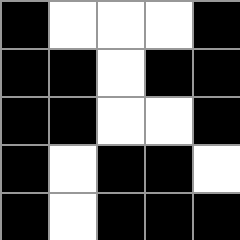[["black", "white", "white", "white", "black"], ["black", "black", "white", "black", "black"], ["black", "black", "white", "white", "black"], ["black", "white", "black", "black", "white"], ["black", "white", "black", "black", "black"]]